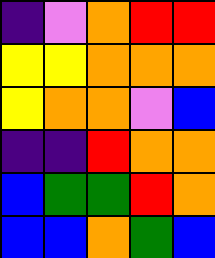[["indigo", "violet", "orange", "red", "red"], ["yellow", "yellow", "orange", "orange", "orange"], ["yellow", "orange", "orange", "violet", "blue"], ["indigo", "indigo", "red", "orange", "orange"], ["blue", "green", "green", "red", "orange"], ["blue", "blue", "orange", "green", "blue"]]